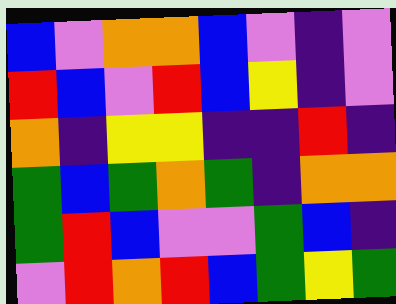[["blue", "violet", "orange", "orange", "blue", "violet", "indigo", "violet"], ["red", "blue", "violet", "red", "blue", "yellow", "indigo", "violet"], ["orange", "indigo", "yellow", "yellow", "indigo", "indigo", "red", "indigo"], ["green", "blue", "green", "orange", "green", "indigo", "orange", "orange"], ["green", "red", "blue", "violet", "violet", "green", "blue", "indigo"], ["violet", "red", "orange", "red", "blue", "green", "yellow", "green"]]